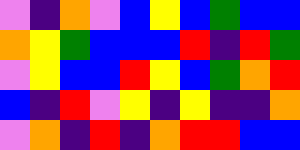[["violet", "indigo", "orange", "violet", "blue", "yellow", "blue", "green", "blue", "blue"], ["orange", "yellow", "green", "blue", "blue", "blue", "red", "indigo", "red", "green"], ["violet", "yellow", "blue", "blue", "red", "yellow", "blue", "green", "orange", "red"], ["blue", "indigo", "red", "violet", "yellow", "indigo", "yellow", "indigo", "indigo", "orange"], ["violet", "orange", "indigo", "red", "indigo", "orange", "red", "red", "blue", "blue"]]